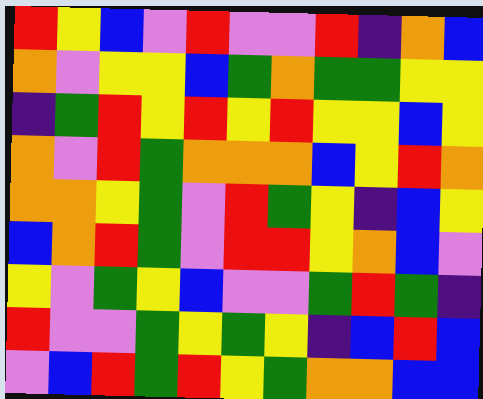[["red", "yellow", "blue", "violet", "red", "violet", "violet", "red", "indigo", "orange", "blue"], ["orange", "violet", "yellow", "yellow", "blue", "green", "orange", "green", "green", "yellow", "yellow"], ["indigo", "green", "red", "yellow", "red", "yellow", "red", "yellow", "yellow", "blue", "yellow"], ["orange", "violet", "red", "green", "orange", "orange", "orange", "blue", "yellow", "red", "orange"], ["orange", "orange", "yellow", "green", "violet", "red", "green", "yellow", "indigo", "blue", "yellow"], ["blue", "orange", "red", "green", "violet", "red", "red", "yellow", "orange", "blue", "violet"], ["yellow", "violet", "green", "yellow", "blue", "violet", "violet", "green", "red", "green", "indigo"], ["red", "violet", "violet", "green", "yellow", "green", "yellow", "indigo", "blue", "red", "blue"], ["violet", "blue", "red", "green", "red", "yellow", "green", "orange", "orange", "blue", "blue"]]